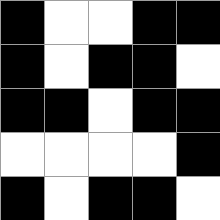[["black", "white", "white", "black", "black"], ["black", "white", "black", "black", "white"], ["black", "black", "white", "black", "black"], ["white", "white", "white", "white", "black"], ["black", "white", "black", "black", "white"]]